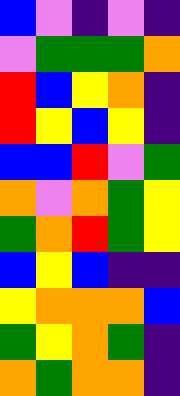[["blue", "violet", "indigo", "violet", "indigo"], ["violet", "green", "green", "green", "orange"], ["red", "blue", "yellow", "orange", "indigo"], ["red", "yellow", "blue", "yellow", "indigo"], ["blue", "blue", "red", "violet", "green"], ["orange", "violet", "orange", "green", "yellow"], ["green", "orange", "red", "green", "yellow"], ["blue", "yellow", "blue", "indigo", "indigo"], ["yellow", "orange", "orange", "orange", "blue"], ["green", "yellow", "orange", "green", "indigo"], ["orange", "green", "orange", "orange", "indigo"]]